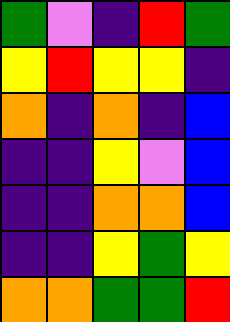[["green", "violet", "indigo", "red", "green"], ["yellow", "red", "yellow", "yellow", "indigo"], ["orange", "indigo", "orange", "indigo", "blue"], ["indigo", "indigo", "yellow", "violet", "blue"], ["indigo", "indigo", "orange", "orange", "blue"], ["indigo", "indigo", "yellow", "green", "yellow"], ["orange", "orange", "green", "green", "red"]]